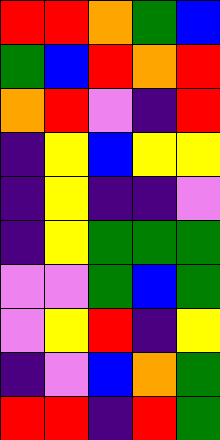[["red", "red", "orange", "green", "blue"], ["green", "blue", "red", "orange", "red"], ["orange", "red", "violet", "indigo", "red"], ["indigo", "yellow", "blue", "yellow", "yellow"], ["indigo", "yellow", "indigo", "indigo", "violet"], ["indigo", "yellow", "green", "green", "green"], ["violet", "violet", "green", "blue", "green"], ["violet", "yellow", "red", "indigo", "yellow"], ["indigo", "violet", "blue", "orange", "green"], ["red", "red", "indigo", "red", "green"]]